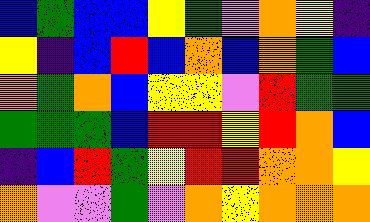[["blue", "green", "blue", "blue", "yellow", "green", "violet", "orange", "yellow", "indigo"], ["yellow", "indigo", "blue", "red", "blue", "orange", "blue", "orange", "green", "blue"], ["orange", "green", "orange", "blue", "yellow", "yellow", "violet", "red", "green", "green"], ["green", "green", "green", "blue", "red", "red", "yellow", "red", "orange", "blue"], ["indigo", "blue", "red", "green", "yellow", "red", "red", "orange", "orange", "yellow"], ["orange", "violet", "violet", "green", "violet", "orange", "yellow", "orange", "orange", "orange"]]